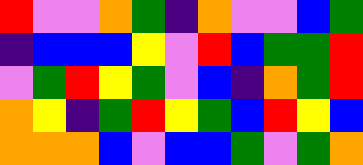[["red", "violet", "violet", "orange", "green", "indigo", "orange", "violet", "violet", "blue", "green"], ["indigo", "blue", "blue", "blue", "yellow", "violet", "red", "blue", "green", "green", "red"], ["violet", "green", "red", "yellow", "green", "violet", "blue", "indigo", "orange", "green", "red"], ["orange", "yellow", "indigo", "green", "red", "yellow", "green", "blue", "red", "yellow", "blue"], ["orange", "orange", "orange", "blue", "violet", "blue", "blue", "green", "violet", "green", "orange"]]